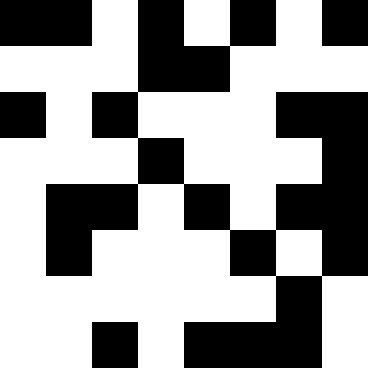[["black", "black", "white", "black", "white", "black", "white", "black"], ["white", "white", "white", "black", "black", "white", "white", "white"], ["black", "white", "black", "white", "white", "white", "black", "black"], ["white", "white", "white", "black", "white", "white", "white", "black"], ["white", "black", "black", "white", "black", "white", "black", "black"], ["white", "black", "white", "white", "white", "black", "white", "black"], ["white", "white", "white", "white", "white", "white", "black", "white"], ["white", "white", "black", "white", "black", "black", "black", "white"]]